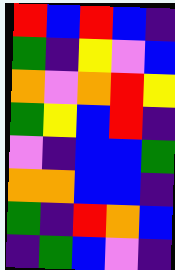[["red", "blue", "red", "blue", "indigo"], ["green", "indigo", "yellow", "violet", "blue"], ["orange", "violet", "orange", "red", "yellow"], ["green", "yellow", "blue", "red", "indigo"], ["violet", "indigo", "blue", "blue", "green"], ["orange", "orange", "blue", "blue", "indigo"], ["green", "indigo", "red", "orange", "blue"], ["indigo", "green", "blue", "violet", "indigo"]]